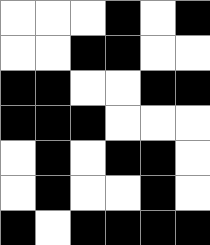[["white", "white", "white", "black", "white", "black"], ["white", "white", "black", "black", "white", "white"], ["black", "black", "white", "white", "black", "black"], ["black", "black", "black", "white", "white", "white"], ["white", "black", "white", "black", "black", "white"], ["white", "black", "white", "white", "black", "white"], ["black", "white", "black", "black", "black", "black"]]